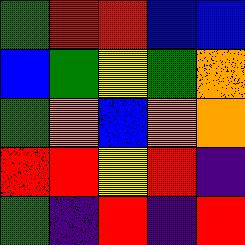[["green", "red", "red", "blue", "blue"], ["blue", "green", "yellow", "green", "orange"], ["green", "orange", "blue", "orange", "orange"], ["red", "red", "yellow", "red", "indigo"], ["green", "indigo", "red", "indigo", "red"]]